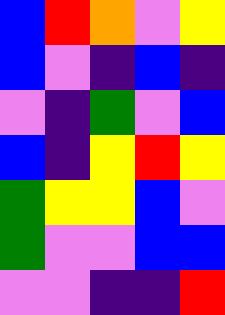[["blue", "red", "orange", "violet", "yellow"], ["blue", "violet", "indigo", "blue", "indigo"], ["violet", "indigo", "green", "violet", "blue"], ["blue", "indigo", "yellow", "red", "yellow"], ["green", "yellow", "yellow", "blue", "violet"], ["green", "violet", "violet", "blue", "blue"], ["violet", "violet", "indigo", "indigo", "red"]]